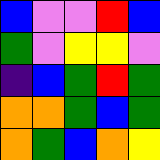[["blue", "violet", "violet", "red", "blue"], ["green", "violet", "yellow", "yellow", "violet"], ["indigo", "blue", "green", "red", "green"], ["orange", "orange", "green", "blue", "green"], ["orange", "green", "blue", "orange", "yellow"]]